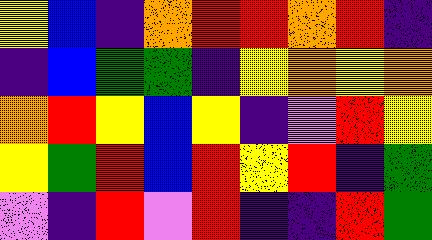[["yellow", "blue", "indigo", "orange", "red", "red", "orange", "red", "indigo"], ["indigo", "blue", "green", "green", "indigo", "yellow", "orange", "yellow", "orange"], ["orange", "red", "yellow", "blue", "yellow", "indigo", "violet", "red", "yellow"], ["yellow", "green", "red", "blue", "red", "yellow", "red", "indigo", "green"], ["violet", "indigo", "red", "violet", "red", "indigo", "indigo", "red", "green"]]